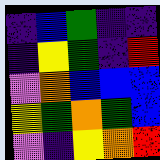[["indigo", "blue", "green", "indigo", "indigo"], ["indigo", "yellow", "green", "indigo", "red"], ["violet", "orange", "blue", "blue", "blue"], ["yellow", "green", "orange", "green", "blue"], ["violet", "indigo", "yellow", "orange", "red"]]